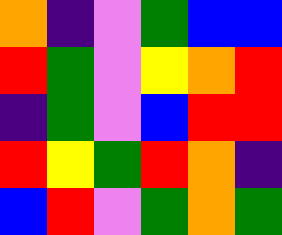[["orange", "indigo", "violet", "green", "blue", "blue"], ["red", "green", "violet", "yellow", "orange", "red"], ["indigo", "green", "violet", "blue", "red", "red"], ["red", "yellow", "green", "red", "orange", "indigo"], ["blue", "red", "violet", "green", "orange", "green"]]